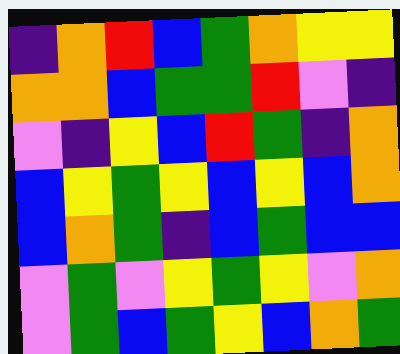[["indigo", "orange", "red", "blue", "green", "orange", "yellow", "yellow"], ["orange", "orange", "blue", "green", "green", "red", "violet", "indigo"], ["violet", "indigo", "yellow", "blue", "red", "green", "indigo", "orange"], ["blue", "yellow", "green", "yellow", "blue", "yellow", "blue", "orange"], ["blue", "orange", "green", "indigo", "blue", "green", "blue", "blue"], ["violet", "green", "violet", "yellow", "green", "yellow", "violet", "orange"], ["violet", "green", "blue", "green", "yellow", "blue", "orange", "green"]]